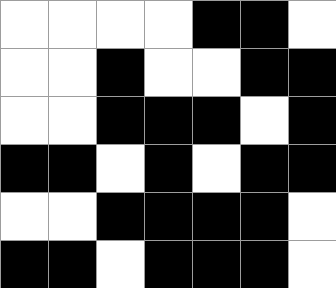[["white", "white", "white", "white", "black", "black", "white"], ["white", "white", "black", "white", "white", "black", "black"], ["white", "white", "black", "black", "black", "white", "black"], ["black", "black", "white", "black", "white", "black", "black"], ["white", "white", "black", "black", "black", "black", "white"], ["black", "black", "white", "black", "black", "black", "white"]]